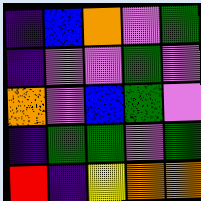[["indigo", "blue", "orange", "violet", "green"], ["indigo", "violet", "violet", "green", "violet"], ["orange", "violet", "blue", "green", "violet"], ["indigo", "green", "green", "violet", "green"], ["red", "indigo", "yellow", "orange", "orange"]]